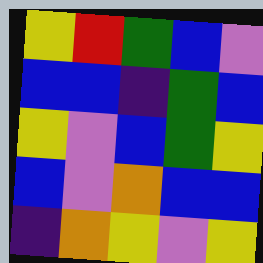[["yellow", "red", "green", "blue", "violet"], ["blue", "blue", "indigo", "green", "blue"], ["yellow", "violet", "blue", "green", "yellow"], ["blue", "violet", "orange", "blue", "blue"], ["indigo", "orange", "yellow", "violet", "yellow"]]